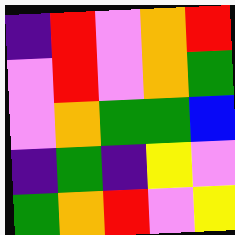[["indigo", "red", "violet", "orange", "red"], ["violet", "red", "violet", "orange", "green"], ["violet", "orange", "green", "green", "blue"], ["indigo", "green", "indigo", "yellow", "violet"], ["green", "orange", "red", "violet", "yellow"]]